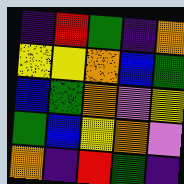[["indigo", "red", "green", "indigo", "orange"], ["yellow", "yellow", "orange", "blue", "green"], ["blue", "green", "orange", "violet", "yellow"], ["green", "blue", "yellow", "orange", "violet"], ["orange", "indigo", "red", "green", "indigo"]]